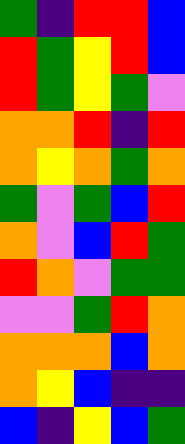[["green", "indigo", "red", "red", "blue"], ["red", "green", "yellow", "red", "blue"], ["red", "green", "yellow", "green", "violet"], ["orange", "orange", "red", "indigo", "red"], ["orange", "yellow", "orange", "green", "orange"], ["green", "violet", "green", "blue", "red"], ["orange", "violet", "blue", "red", "green"], ["red", "orange", "violet", "green", "green"], ["violet", "violet", "green", "red", "orange"], ["orange", "orange", "orange", "blue", "orange"], ["orange", "yellow", "blue", "indigo", "indigo"], ["blue", "indigo", "yellow", "blue", "green"]]